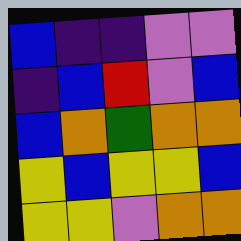[["blue", "indigo", "indigo", "violet", "violet"], ["indigo", "blue", "red", "violet", "blue"], ["blue", "orange", "green", "orange", "orange"], ["yellow", "blue", "yellow", "yellow", "blue"], ["yellow", "yellow", "violet", "orange", "orange"]]